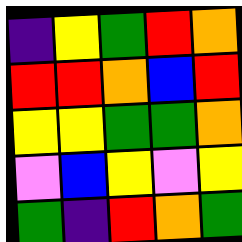[["indigo", "yellow", "green", "red", "orange"], ["red", "red", "orange", "blue", "red"], ["yellow", "yellow", "green", "green", "orange"], ["violet", "blue", "yellow", "violet", "yellow"], ["green", "indigo", "red", "orange", "green"]]